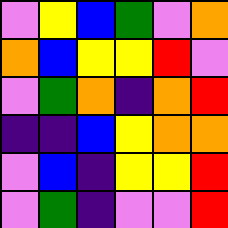[["violet", "yellow", "blue", "green", "violet", "orange"], ["orange", "blue", "yellow", "yellow", "red", "violet"], ["violet", "green", "orange", "indigo", "orange", "red"], ["indigo", "indigo", "blue", "yellow", "orange", "orange"], ["violet", "blue", "indigo", "yellow", "yellow", "red"], ["violet", "green", "indigo", "violet", "violet", "red"]]